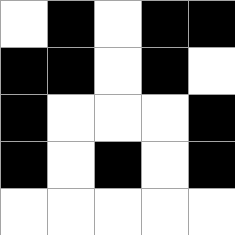[["white", "black", "white", "black", "black"], ["black", "black", "white", "black", "white"], ["black", "white", "white", "white", "black"], ["black", "white", "black", "white", "black"], ["white", "white", "white", "white", "white"]]